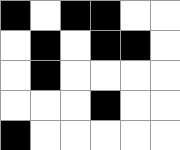[["black", "white", "black", "black", "white", "white"], ["white", "black", "white", "black", "black", "white"], ["white", "black", "white", "white", "white", "white"], ["white", "white", "white", "black", "white", "white"], ["black", "white", "white", "white", "white", "white"]]